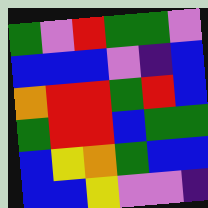[["green", "violet", "red", "green", "green", "violet"], ["blue", "blue", "blue", "violet", "indigo", "blue"], ["orange", "red", "red", "green", "red", "blue"], ["green", "red", "red", "blue", "green", "green"], ["blue", "yellow", "orange", "green", "blue", "blue"], ["blue", "blue", "yellow", "violet", "violet", "indigo"]]